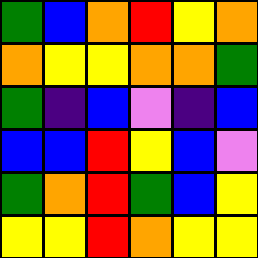[["green", "blue", "orange", "red", "yellow", "orange"], ["orange", "yellow", "yellow", "orange", "orange", "green"], ["green", "indigo", "blue", "violet", "indigo", "blue"], ["blue", "blue", "red", "yellow", "blue", "violet"], ["green", "orange", "red", "green", "blue", "yellow"], ["yellow", "yellow", "red", "orange", "yellow", "yellow"]]